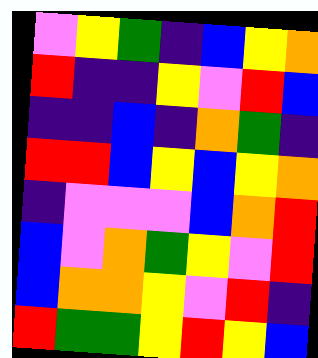[["violet", "yellow", "green", "indigo", "blue", "yellow", "orange"], ["red", "indigo", "indigo", "yellow", "violet", "red", "blue"], ["indigo", "indigo", "blue", "indigo", "orange", "green", "indigo"], ["red", "red", "blue", "yellow", "blue", "yellow", "orange"], ["indigo", "violet", "violet", "violet", "blue", "orange", "red"], ["blue", "violet", "orange", "green", "yellow", "violet", "red"], ["blue", "orange", "orange", "yellow", "violet", "red", "indigo"], ["red", "green", "green", "yellow", "red", "yellow", "blue"]]